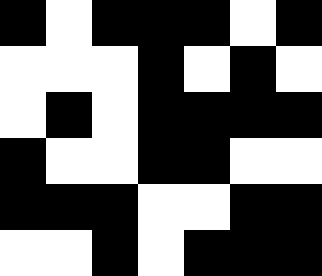[["black", "white", "black", "black", "black", "white", "black"], ["white", "white", "white", "black", "white", "black", "white"], ["white", "black", "white", "black", "black", "black", "black"], ["black", "white", "white", "black", "black", "white", "white"], ["black", "black", "black", "white", "white", "black", "black"], ["white", "white", "black", "white", "black", "black", "black"]]